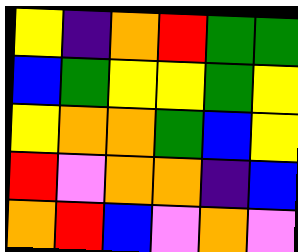[["yellow", "indigo", "orange", "red", "green", "green"], ["blue", "green", "yellow", "yellow", "green", "yellow"], ["yellow", "orange", "orange", "green", "blue", "yellow"], ["red", "violet", "orange", "orange", "indigo", "blue"], ["orange", "red", "blue", "violet", "orange", "violet"]]